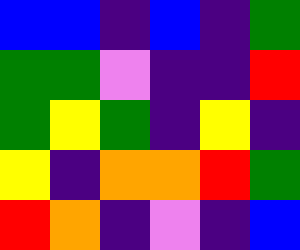[["blue", "blue", "indigo", "blue", "indigo", "green"], ["green", "green", "violet", "indigo", "indigo", "red"], ["green", "yellow", "green", "indigo", "yellow", "indigo"], ["yellow", "indigo", "orange", "orange", "red", "green"], ["red", "orange", "indigo", "violet", "indigo", "blue"]]